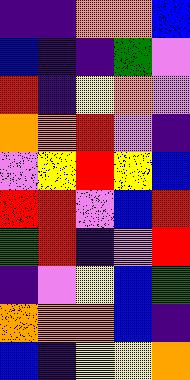[["indigo", "indigo", "orange", "orange", "blue"], ["blue", "indigo", "indigo", "green", "violet"], ["red", "indigo", "yellow", "orange", "violet"], ["orange", "orange", "red", "violet", "indigo"], ["violet", "yellow", "red", "yellow", "blue"], ["red", "red", "violet", "blue", "red"], ["green", "red", "indigo", "violet", "red"], ["indigo", "violet", "yellow", "blue", "green"], ["orange", "orange", "orange", "blue", "indigo"], ["blue", "indigo", "yellow", "yellow", "orange"]]